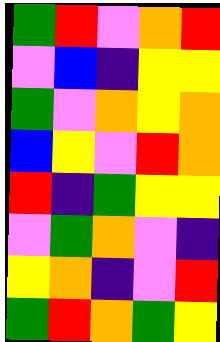[["green", "red", "violet", "orange", "red"], ["violet", "blue", "indigo", "yellow", "yellow"], ["green", "violet", "orange", "yellow", "orange"], ["blue", "yellow", "violet", "red", "orange"], ["red", "indigo", "green", "yellow", "yellow"], ["violet", "green", "orange", "violet", "indigo"], ["yellow", "orange", "indigo", "violet", "red"], ["green", "red", "orange", "green", "yellow"]]